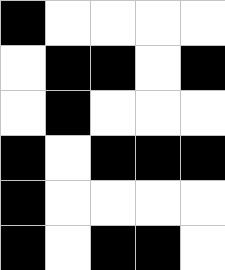[["black", "white", "white", "white", "white"], ["white", "black", "black", "white", "black"], ["white", "black", "white", "white", "white"], ["black", "white", "black", "black", "black"], ["black", "white", "white", "white", "white"], ["black", "white", "black", "black", "white"]]